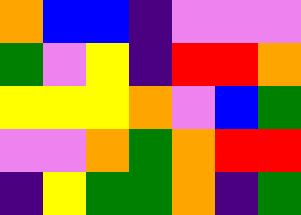[["orange", "blue", "blue", "indigo", "violet", "violet", "violet"], ["green", "violet", "yellow", "indigo", "red", "red", "orange"], ["yellow", "yellow", "yellow", "orange", "violet", "blue", "green"], ["violet", "violet", "orange", "green", "orange", "red", "red"], ["indigo", "yellow", "green", "green", "orange", "indigo", "green"]]